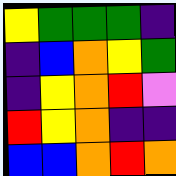[["yellow", "green", "green", "green", "indigo"], ["indigo", "blue", "orange", "yellow", "green"], ["indigo", "yellow", "orange", "red", "violet"], ["red", "yellow", "orange", "indigo", "indigo"], ["blue", "blue", "orange", "red", "orange"]]